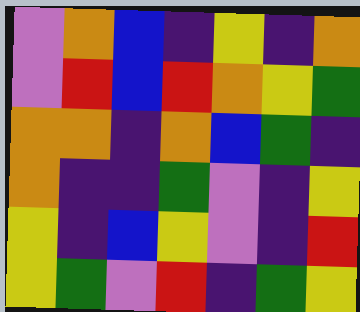[["violet", "orange", "blue", "indigo", "yellow", "indigo", "orange"], ["violet", "red", "blue", "red", "orange", "yellow", "green"], ["orange", "orange", "indigo", "orange", "blue", "green", "indigo"], ["orange", "indigo", "indigo", "green", "violet", "indigo", "yellow"], ["yellow", "indigo", "blue", "yellow", "violet", "indigo", "red"], ["yellow", "green", "violet", "red", "indigo", "green", "yellow"]]